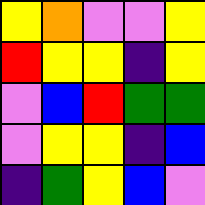[["yellow", "orange", "violet", "violet", "yellow"], ["red", "yellow", "yellow", "indigo", "yellow"], ["violet", "blue", "red", "green", "green"], ["violet", "yellow", "yellow", "indigo", "blue"], ["indigo", "green", "yellow", "blue", "violet"]]